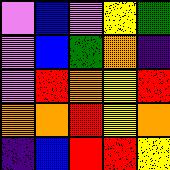[["violet", "blue", "violet", "yellow", "green"], ["violet", "blue", "green", "orange", "indigo"], ["violet", "red", "orange", "yellow", "red"], ["orange", "orange", "red", "yellow", "orange"], ["indigo", "blue", "red", "red", "yellow"]]